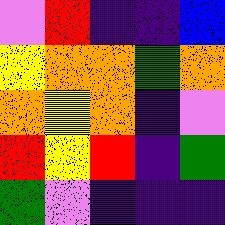[["violet", "red", "indigo", "indigo", "blue"], ["yellow", "orange", "orange", "green", "orange"], ["orange", "yellow", "orange", "indigo", "violet"], ["red", "yellow", "red", "indigo", "green"], ["green", "violet", "indigo", "indigo", "indigo"]]